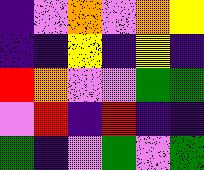[["indigo", "violet", "orange", "violet", "orange", "yellow"], ["indigo", "indigo", "yellow", "indigo", "yellow", "indigo"], ["red", "orange", "violet", "violet", "green", "green"], ["violet", "red", "indigo", "red", "indigo", "indigo"], ["green", "indigo", "violet", "green", "violet", "green"]]